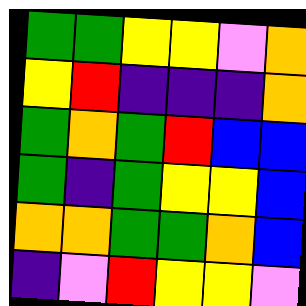[["green", "green", "yellow", "yellow", "violet", "orange"], ["yellow", "red", "indigo", "indigo", "indigo", "orange"], ["green", "orange", "green", "red", "blue", "blue"], ["green", "indigo", "green", "yellow", "yellow", "blue"], ["orange", "orange", "green", "green", "orange", "blue"], ["indigo", "violet", "red", "yellow", "yellow", "violet"]]